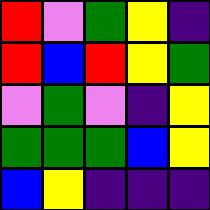[["red", "violet", "green", "yellow", "indigo"], ["red", "blue", "red", "yellow", "green"], ["violet", "green", "violet", "indigo", "yellow"], ["green", "green", "green", "blue", "yellow"], ["blue", "yellow", "indigo", "indigo", "indigo"]]